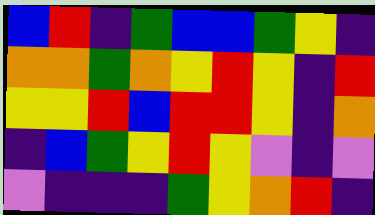[["blue", "red", "indigo", "green", "blue", "blue", "green", "yellow", "indigo"], ["orange", "orange", "green", "orange", "yellow", "red", "yellow", "indigo", "red"], ["yellow", "yellow", "red", "blue", "red", "red", "yellow", "indigo", "orange"], ["indigo", "blue", "green", "yellow", "red", "yellow", "violet", "indigo", "violet"], ["violet", "indigo", "indigo", "indigo", "green", "yellow", "orange", "red", "indigo"]]